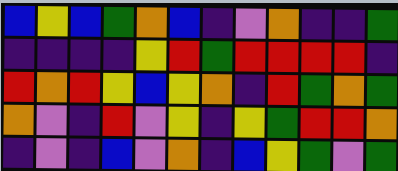[["blue", "yellow", "blue", "green", "orange", "blue", "indigo", "violet", "orange", "indigo", "indigo", "green"], ["indigo", "indigo", "indigo", "indigo", "yellow", "red", "green", "red", "red", "red", "red", "indigo"], ["red", "orange", "red", "yellow", "blue", "yellow", "orange", "indigo", "red", "green", "orange", "green"], ["orange", "violet", "indigo", "red", "violet", "yellow", "indigo", "yellow", "green", "red", "red", "orange"], ["indigo", "violet", "indigo", "blue", "violet", "orange", "indigo", "blue", "yellow", "green", "violet", "green"]]